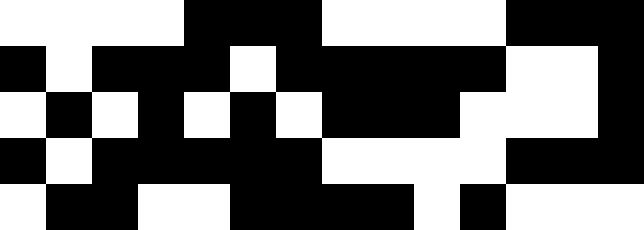[["white", "white", "white", "white", "black", "black", "black", "white", "white", "white", "white", "black", "black", "black"], ["black", "white", "black", "black", "black", "white", "black", "black", "black", "black", "black", "white", "white", "black"], ["white", "black", "white", "black", "white", "black", "white", "black", "black", "black", "white", "white", "white", "black"], ["black", "white", "black", "black", "black", "black", "black", "white", "white", "white", "white", "black", "black", "black"], ["white", "black", "black", "white", "white", "black", "black", "black", "black", "white", "black", "white", "white", "white"]]